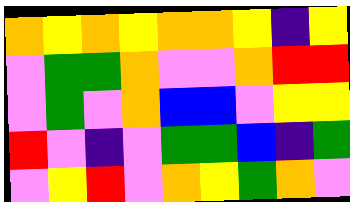[["orange", "yellow", "orange", "yellow", "orange", "orange", "yellow", "indigo", "yellow"], ["violet", "green", "green", "orange", "violet", "violet", "orange", "red", "red"], ["violet", "green", "violet", "orange", "blue", "blue", "violet", "yellow", "yellow"], ["red", "violet", "indigo", "violet", "green", "green", "blue", "indigo", "green"], ["violet", "yellow", "red", "violet", "orange", "yellow", "green", "orange", "violet"]]